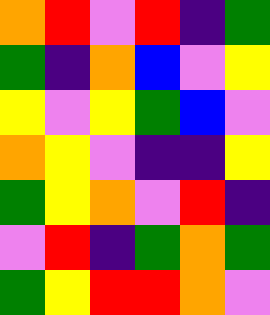[["orange", "red", "violet", "red", "indigo", "green"], ["green", "indigo", "orange", "blue", "violet", "yellow"], ["yellow", "violet", "yellow", "green", "blue", "violet"], ["orange", "yellow", "violet", "indigo", "indigo", "yellow"], ["green", "yellow", "orange", "violet", "red", "indigo"], ["violet", "red", "indigo", "green", "orange", "green"], ["green", "yellow", "red", "red", "orange", "violet"]]